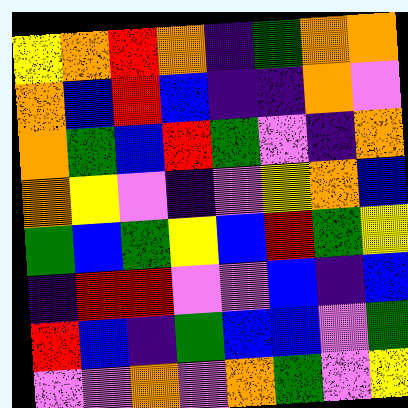[["yellow", "orange", "red", "orange", "indigo", "green", "orange", "orange"], ["orange", "blue", "red", "blue", "indigo", "indigo", "orange", "violet"], ["orange", "green", "blue", "red", "green", "violet", "indigo", "orange"], ["orange", "yellow", "violet", "indigo", "violet", "yellow", "orange", "blue"], ["green", "blue", "green", "yellow", "blue", "red", "green", "yellow"], ["indigo", "red", "red", "violet", "violet", "blue", "indigo", "blue"], ["red", "blue", "indigo", "green", "blue", "blue", "violet", "green"], ["violet", "violet", "orange", "violet", "orange", "green", "violet", "yellow"]]